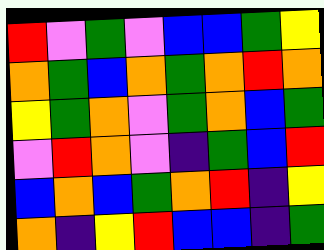[["red", "violet", "green", "violet", "blue", "blue", "green", "yellow"], ["orange", "green", "blue", "orange", "green", "orange", "red", "orange"], ["yellow", "green", "orange", "violet", "green", "orange", "blue", "green"], ["violet", "red", "orange", "violet", "indigo", "green", "blue", "red"], ["blue", "orange", "blue", "green", "orange", "red", "indigo", "yellow"], ["orange", "indigo", "yellow", "red", "blue", "blue", "indigo", "green"]]